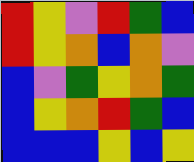[["red", "yellow", "violet", "red", "green", "blue"], ["red", "yellow", "orange", "blue", "orange", "violet"], ["blue", "violet", "green", "yellow", "orange", "green"], ["blue", "yellow", "orange", "red", "green", "blue"], ["blue", "blue", "blue", "yellow", "blue", "yellow"]]